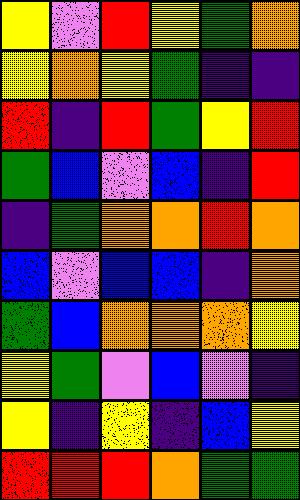[["yellow", "violet", "red", "yellow", "green", "orange"], ["yellow", "orange", "yellow", "green", "indigo", "indigo"], ["red", "indigo", "red", "green", "yellow", "red"], ["green", "blue", "violet", "blue", "indigo", "red"], ["indigo", "green", "orange", "orange", "red", "orange"], ["blue", "violet", "blue", "blue", "indigo", "orange"], ["green", "blue", "orange", "orange", "orange", "yellow"], ["yellow", "green", "violet", "blue", "violet", "indigo"], ["yellow", "indigo", "yellow", "indigo", "blue", "yellow"], ["red", "red", "red", "orange", "green", "green"]]